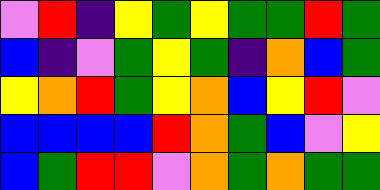[["violet", "red", "indigo", "yellow", "green", "yellow", "green", "green", "red", "green"], ["blue", "indigo", "violet", "green", "yellow", "green", "indigo", "orange", "blue", "green"], ["yellow", "orange", "red", "green", "yellow", "orange", "blue", "yellow", "red", "violet"], ["blue", "blue", "blue", "blue", "red", "orange", "green", "blue", "violet", "yellow"], ["blue", "green", "red", "red", "violet", "orange", "green", "orange", "green", "green"]]